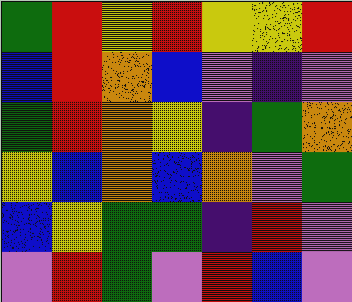[["green", "red", "yellow", "red", "yellow", "yellow", "red"], ["blue", "red", "orange", "blue", "violet", "indigo", "violet"], ["green", "red", "orange", "yellow", "indigo", "green", "orange"], ["yellow", "blue", "orange", "blue", "orange", "violet", "green"], ["blue", "yellow", "green", "green", "indigo", "red", "violet"], ["violet", "red", "green", "violet", "red", "blue", "violet"]]